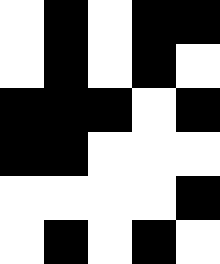[["white", "black", "white", "black", "black"], ["white", "black", "white", "black", "white"], ["black", "black", "black", "white", "black"], ["black", "black", "white", "white", "white"], ["white", "white", "white", "white", "black"], ["white", "black", "white", "black", "white"]]